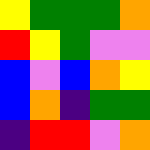[["yellow", "green", "green", "green", "orange"], ["red", "yellow", "green", "violet", "violet"], ["blue", "violet", "blue", "orange", "yellow"], ["blue", "orange", "indigo", "green", "green"], ["indigo", "red", "red", "violet", "orange"]]